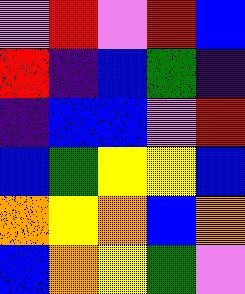[["violet", "red", "violet", "red", "blue"], ["red", "indigo", "blue", "green", "indigo"], ["indigo", "blue", "blue", "violet", "red"], ["blue", "green", "yellow", "yellow", "blue"], ["orange", "yellow", "orange", "blue", "orange"], ["blue", "orange", "yellow", "green", "violet"]]